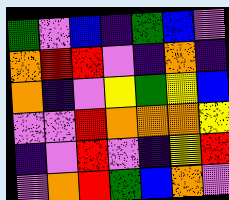[["green", "violet", "blue", "indigo", "green", "blue", "violet"], ["orange", "red", "red", "violet", "indigo", "orange", "indigo"], ["orange", "indigo", "violet", "yellow", "green", "yellow", "blue"], ["violet", "violet", "red", "orange", "orange", "orange", "yellow"], ["indigo", "violet", "red", "violet", "indigo", "yellow", "red"], ["violet", "orange", "red", "green", "blue", "orange", "violet"]]